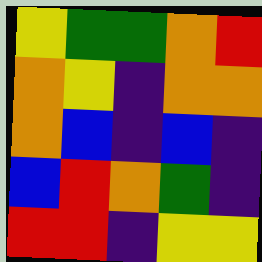[["yellow", "green", "green", "orange", "red"], ["orange", "yellow", "indigo", "orange", "orange"], ["orange", "blue", "indigo", "blue", "indigo"], ["blue", "red", "orange", "green", "indigo"], ["red", "red", "indigo", "yellow", "yellow"]]